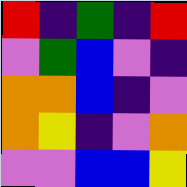[["red", "indigo", "green", "indigo", "red"], ["violet", "green", "blue", "violet", "indigo"], ["orange", "orange", "blue", "indigo", "violet"], ["orange", "yellow", "indigo", "violet", "orange"], ["violet", "violet", "blue", "blue", "yellow"]]